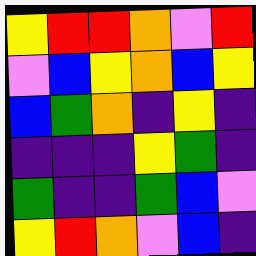[["yellow", "red", "red", "orange", "violet", "red"], ["violet", "blue", "yellow", "orange", "blue", "yellow"], ["blue", "green", "orange", "indigo", "yellow", "indigo"], ["indigo", "indigo", "indigo", "yellow", "green", "indigo"], ["green", "indigo", "indigo", "green", "blue", "violet"], ["yellow", "red", "orange", "violet", "blue", "indigo"]]